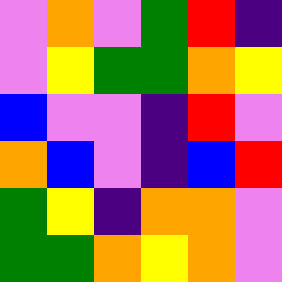[["violet", "orange", "violet", "green", "red", "indigo"], ["violet", "yellow", "green", "green", "orange", "yellow"], ["blue", "violet", "violet", "indigo", "red", "violet"], ["orange", "blue", "violet", "indigo", "blue", "red"], ["green", "yellow", "indigo", "orange", "orange", "violet"], ["green", "green", "orange", "yellow", "orange", "violet"]]